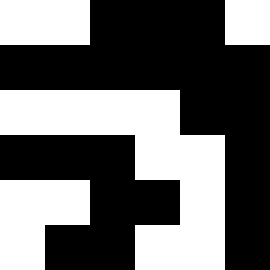[["white", "white", "black", "black", "black", "white"], ["black", "black", "black", "black", "black", "black"], ["white", "white", "white", "white", "black", "black"], ["black", "black", "black", "white", "white", "black"], ["white", "white", "black", "black", "white", "black"], ["white", "black", "black", "white", "white", "black"]]